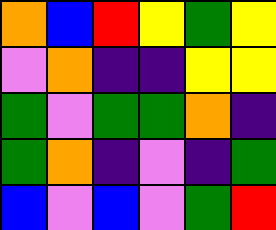[["orange", "blue", "red", "yellow", "green", "yellow"], ["violet", "orange", "indigo", "indigo", "yellow", "yellow"], ["green", "violet", "green", "green", "orange", "indigo"], ["green", "orange", "indigo", "violet", "indigo", "green"], ["blue", "violet", "blue", "violet", "green", "red"]]